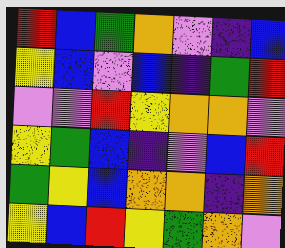[["red", "blue", "green", "orange", "violet", "indigo", "blue"], ["yellow", "blue", "violet", "blue", "indigo", "green", "red"], ["violet", "violet", "red", "yellow", "orange", "orange", "violet"], ["yellow", "green", "blue", "indigo", "violet", "blue", "red"], ["green", "yellow", "blue", "orange", "orange", "indigo", "orange"], ["yellow", "blue", "red", "yellow", "green", "orange", "violet"]]